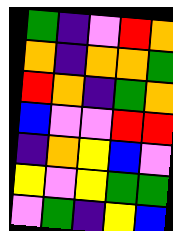[["green", "indigo", "violet", "red", "orange"], ["orange", "indigo", "orange", "orange", "green"], ["red", "orange", "indigo", "green", "orange"], ["blue", "violet", "violet", "red", "red"], ["indigo", "orange", "yellow", "blue", "violet"], ["yellow", "violet", "yellow", "green", "green"], ["violet", "green", "indigo", "yellow", "blue"]]